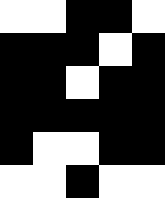[["white", "white", "black", "black", "white"], ["black", "black", "black", "white", "black"], ["black", "black", "white", "black", "black"], ["black", "black", "black", "black", "black"], ["black", "white", "white", "black", "black"], ["white", "white", "black", "white", "white"]]